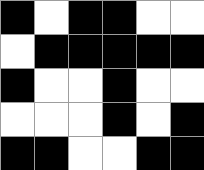[["black", "white", "black", "black", "white", "white"], ["white", "black", "black", "black", "black", "black"], ["black", "white", "white", "black", "white", "white"], ["white", "white", "white", "black", "white", "black"], ["black", "black", "white", "white", "black", "black"]]